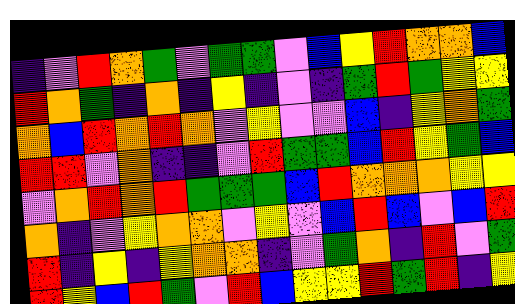[["indigo", "violet", "red", "orange", "green", "violet", "green", "green", "violet", "blue", "yellow", "red", "orange", "orange", "blue"], ["red", "orange", "green", "indigo", "orange", "indigo", "yellow", "indigo", "violet", "indigo", "green", "red", "green", "yellow", "yellow"], ["orange", "blue", "red", "orange", "red", "orange", "violet", "yellow", "violet", "violet", "blue", "indigo", "yellow", "orange", "green"], ["red", "red", "violet", "orange", "indigo", "indigo", "violet", "red", "green", "green", "blue", "red", "yellow", "green", "blue"], ["violet", "orange", "red", "orange", "red", "green", "green", "green", "blue", "red", "orange", "orange", "orange", "yellow", "yellow"], ["orange", "indigo", "violet", "yellow", "orange", "orange", "violet", "yellow", "violet", "blue", "red", "blue", "violet", "blue", "red"], ["red", "indigo", "yellow", "indigo", "yellow", "orange", "orange", "indigo", "violet", "green", "orange", "indigo", "red", "violet", "green"], ["red", "yellow", "blue", "red", "green", "violet", "red", "blue", "yellow", "yellow", "red", "green", "red", "indigo", "yellow"]]